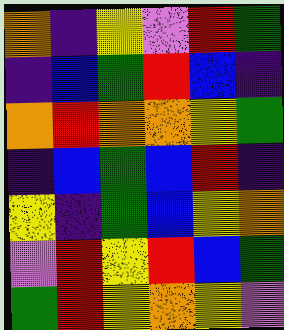[["orange", "indigo", "yellow", "violet", "red", "green"], ["indigo", "blue", "green", "red", "blue", "indigo"], ["orange", "red", "orange", "orange", "yellow", "green"], ["indigo", "blue", "green", "blue", "red", "indigo"], ["yellow", "indigo", "green", "blue", "yellow", "orange"], ["violet", "red", "yellow", "red", "blue", "green"], ["green", "red", "yellow", "orange", "yellow", "violet"]]